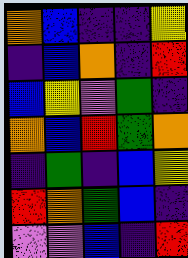[["orange", "blue", "indigo", "indigo", "yellow"], ["indigo", "blue", "orange", "indigo", "red"], ["blue", "yellow", "violet", "green", "indigo"], ["orange", "blue", "red", "green", "orange"], ["indigo", "green", "indigo", "blue", "yellow"], ["red", "orange", "green", "blue", "indigo"], ["violet", "violet", "blue", "indigo", "red"]]